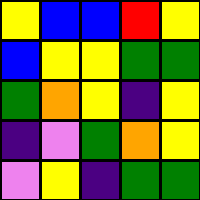[["yellow", "blue", "blue", "red", "yellow"], ["blue", "yellow", "yellow", "green", "green"], ["green", "orange", "yellow", "indigo", "yellow"], ["indigo", "violet", "green", "orange", "yellow"], ["violet", "yellow", "indigo", "green", "green"]]